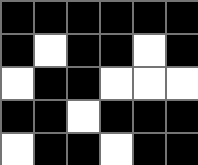[["black", "black", "black", "black", "black", "black"], ["black", "white", "black", "black", "white", "black"], ["white", "black", "black", "white", "white", "white"], ["black", "black", "white", "black", "black", "black"], ["white", "black", "black", "white", "black", "black"]]